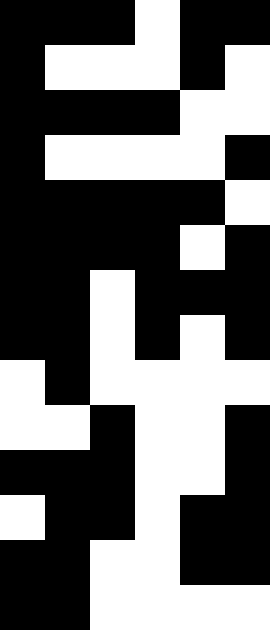[["black", "black", "black", "white", "black", "black"], ["black", "white", "white", "white", "black", "white"], ["black", "black", "black", "black", "white", "white"], ["black", "white", "white", "white", "white", "black"], ["black", "black", "black", "black", "black", "white"], ["black", "black", "black", "black", "white", "black"], ["black", "black", "white", "black", "black", "black"], ["black", "black", "white", "black", "white", "black"], ["white", "black", "white", "white", "white", "white"], ["white", "white", "black", "white", "white", "black"], ["black", "black", "black", "white", "white", "black"], ["white", "black", "black", "white", "black", "black"], ["black", "black", "white", "white", "black", "black"], ["black", "black", "white", "white", "white", "white"]]